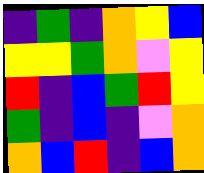[["indigo", "green", "indigo", "orange", "yellow", "blue"], ["yellow", "yellow", "green", "orange", "violet", "yellow"], ["red", "indigo", "blue", "green", "red", "yellow"], ["green", "indigo", "blue", "indigo", "violet", "orange"], ["orange", "blue", "red", "indigo", "blue", "orange"]]